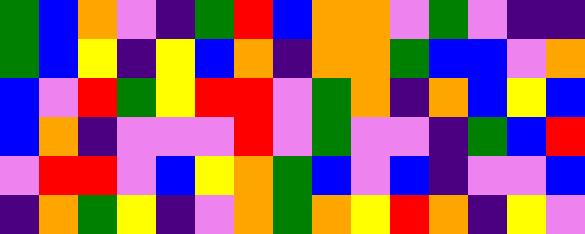[["green", "blue", "orange", "violet", "indigo", "green", "red", "blue", "orange", "orange", "violet", "green", "violet", "indigo", "indigo"], ["green", "blue", "yellow", "indigo", "yellow", "blue", "orange", "indigo", "orange", "orange", "green", "blue", "blue", "violet", "orange"], ["blue", "violet", "red", "green", "yellow", "red", "red", "violet", "green", "orange", "indigo", "orange", "blue", "yellow", "blue"], ["blue", "orange", "indigo", "violet", "violet", "violet", "red", "violet", "green", "violet", "violet", "indigo", "green", "blue", "red"], ["violet", "red", "red", "violet", "blue", "yellow", "orange", "green", "blue", "violet", "blue", "indigo", "violet", "violet", "blue"], ["indigo", "orange", "green", "yellow", "indigo", "violet", "orange", "green", "orange", "yellow", "red", "orange", "indigo", "yellow", "violet"]]